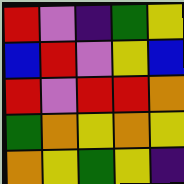[["red", "violet", "indigo", "green", "yellow"], ["blue", "red", "violet", "yellow", "blue"], ["red", "violet", "red", "red", "orange"], ["green", "orange", "yellow", "orange", "yellow"], ["orange", "yellow", "green", "yellow", "indigo"]]